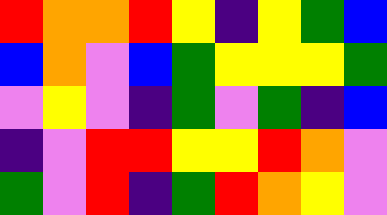[["red", "orange", "orange", "red", "yellow", "indigo", "yellow", "green", "blue"], ["blue", "orange", "violet", "blue", "green", "yellow", "yellow", "yellow", "green"], ["violet", "yellow", "violet", "indigo", "green", "violet", "green", "indigo", "blue"], ["indigo", "violet", "red", "red", "yellow", "yellow", "red", "orange", "violet"], ["green", "violet", "red", "indigo", "green", "red", "orange", "yellow", "violet"]]